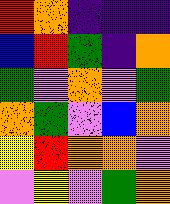[["red", "orange", "indigo", "indigo", "indigo"], ["blue", "red", "green", "indigo", "orange"], ["green", "violet", "orange", "violet", "green"], ["orange", "green", "violet", "blue", "orange"], ["yellow", "red", "orange", "orange", "violet"], ["violet", "yellow", "violet", "green", "orange"]]